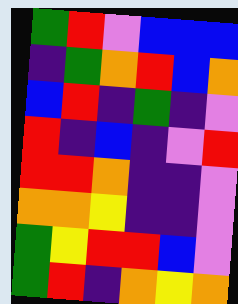[["green", "red", "violet", "blue", "blue", "blue"], ["indigo", "green", "orange", "red", "blue", "orange"], ["blue", "red", "indigo", "green", "indigo", "violet"], ["red", "indigo", "blue", "indigo", "violet", "red"], ["red", "red", "orange", "indigo", "indigo", "violet"], ["orange", "orange", "yellow", "indigo", "indigo", "violet"], ["green", "yellow", "red", "red", "blue", "violet"], ["green", "red", "indigo", "orange", "yellow", "orange"]]